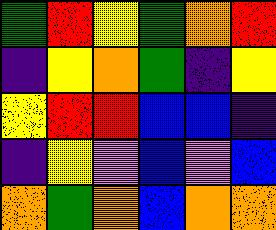[["green", "red", "yellow", "green", "orange", "red"], ["indigo", "yellow", "orange", "green", "indigo", "yellow"], ["yellow", "red", "red", "blue", "blue", "indigo"], ["indigo", "yellow", "violet", "blue", "violet", "blue"], ["orange", "green", "orange", "blue", "orange", "orange"]]